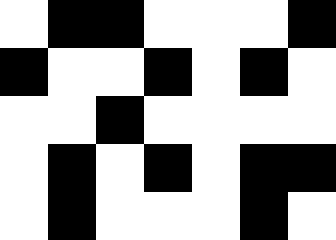[["white", "black", "black", "white", "white", "white", "black"], ["black", "white", "white", "black", "white", "black", "white"], ["white", "white", "black", "white", "white", "white", "white"], ["white", "black", "white", "black", "white", "black", "black"], ["white", "black", "white", "white", "white", "black", "white"]]